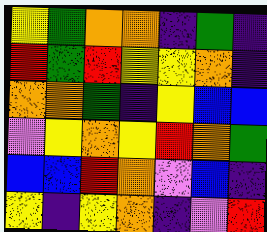[["yellow", "green", "orange", "orange", "indigo", "green", "indigo"], ["red", "green", "red", "yellow", "yellow", "orange", "indigo"], ["orange", "orange", "green", "indigo", "yellow", "blue", "blue"], ["violet", "yellow", "orange", "yellow", "red", "orange", "green"], ["blue", "blue", "red", "orange", "violet", "blue", "indigo"], ["yellow", "indigo", "yellow", "orange", "indigo", "violet", "red"]]